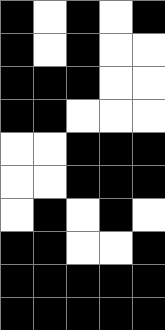[["black", "white", "black", "white", "black"], ["black", "white", "black", "white", "white"], ["black", "black", "black", "white", "white"], ["black", "black", "white", "white", "white"], ["white", "white", "black", "black", "black"], ["white", "white", "black", "black", "black"], ["white", "black", "white", "black", "white"], ["black", "black", "white", "white", "black"], ["black", "black", "black", "black", "black"], ["black", "black", "black", "black", "black"]]